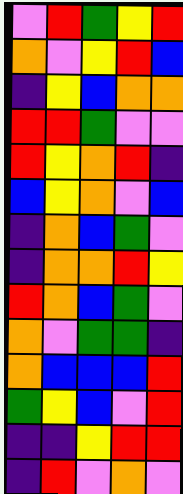[["violet", "red", "green", "yellow", "red"], ["orange", "violet", "yellow", "red", "blue"], ["indigo", "yellow", "blue", "orange", "orange"], ["red", "red", "green", "violet", "violet"], ["red", "yellow", "orange", "red", "indigo"], ["blue", "yellow", "orange", "violet", "blue"], ["indigo", "orange", "blue", "green", "violet"], ["indigo", "orange", "orange", "red", "yellow"], ["red", "orange", "blue", "green", "violet"], ["orange", "violet", "green", "green", "indigo"], ["orange", "blue", "blue", "blue", "red"], ["green", "yellow", "blue", "violet", "red"], ["indigo", "indigo", "yellow", "red", "red"], ["indigo", "red", "violet", "orange", "violet"]]